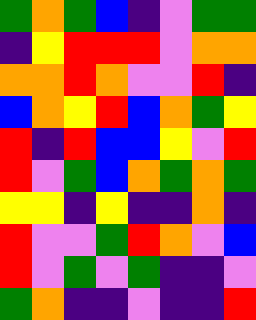[["green", "orange", "green", "blue", "indigo", "violet", "green", "green"], ["indigo", "yellow", "red", "red", "red", "violet", "orange", "orange"], ["orange", "orange", "red", "orange", "violet", "violet", "red", "indigo"], ["blue", "orange", "yellow", "red", "blue", "orange", "green", "yellow"], ["red", "indigo", "red", "blue", "blue", "yellow", "violet", "red"], ["red", "violet", "green", "blue", "orange", "green", "orange", "green"], ["yellow", "yellow", "indigo", "yellow", "indigo", "indigo", "orange", "indigo"], ["red", "violet", "violet", "green", "red", "orange", "violet", "blue"], ["red", "violet", "green", "violet", "green", "indigo", "indigo", "violet"], ["green", "orange", "indigo", "indigo", "violet", "indigo", "indigo", "red"]]